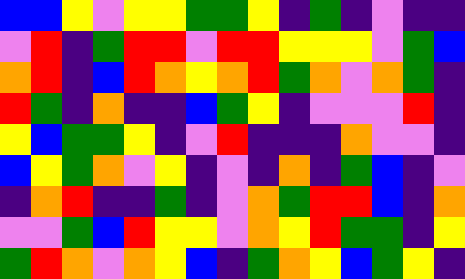[["blue", "blue", "yellow", "violet", "yellow", "yellow", "green", "green", "yellow", "indigo", "green", "indigo", "violet", "indigo", "indigo"], ["violet", "red", "indigo", "green", "red", "red", "violet", "red", "red", "yellow", "yellow", "yellow", "violet", "green", "blue"], ["orange", "red", "indigo", "blue", "red", "orange", "yellow", "orange", "red", "green", "orange", "violet", "orange", "green", "indigo"], ["red", "green", "indigo", "orange", "indigo", "indigo", "blue", "green", "yellow", "indigo", "violet", "violet", "violet", "red", "indigo"], ["yellow", "blue", "green", "green", "yellow", "indigo", "violet", "red", "indigo", "indigo", "indigo", "orange", "violet", "violet", "indigo"], ["blue", "yellow", "green", "orange", "violet", "yellow", "indigo", "violet", "indigo", "orange", "indigo", "green", "blue", "indigo", "violet"], ["indigo", "orange", "red", "indigo", "indigo", "green", "indigo", "violet", "orange", "green", "red", "red", "blue", "indigo", "orange"], ["violet", "violet", "green", "blue", "red", "yellow", "yellow", "violet", "orange", "yellow", "red", "green", "green", "indigo", "yellow"], ["green", "red", "orange", "violet", "orange", "yellow", "blue", "indigo", "green", "orange", "yellow", "blue", "green", "yellow", "indigo"]]